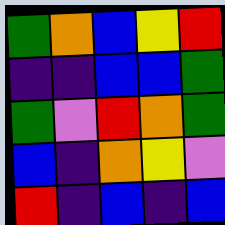[["green", "orange", "blue", "yellow", "red"], ["indigo", "indigo", "blue", "blue", "green"], ["green", "violet", "red", "orange", "green"], ["blue", "indigo", "orange", "yellow", "violet"], ["red", "indigo", "blue", "indigo", "blue"]]